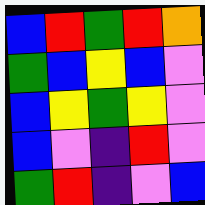[["blue", "red", "green", "red", "orange"], ["green", "blue", "yellow", "blue", "violet"], ["blue", "yellow", "green", "yellow", "violet"], ["blue", "violet", "indigo", "red", "violet"], ["green", "red", "indigo", "violet", "blue"]]